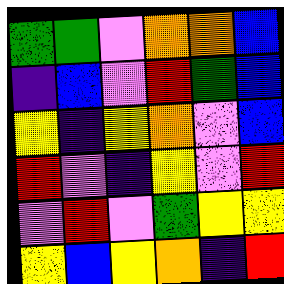[["green", "green", "violet", "orange", "orange", "blue"], ["indigo", "blue", "violet", "red", "green", "blue"], ["yellow", "indigo", "yellow", "orange", "violet", "blue"], ["red", "violet", "indigo", "yellow", "violet", "red"], ["violet", "red", "violet", "green", "yellow", "yellow"], ["yellow", "blue", "yellow", "orange", "indigo", "red"]]